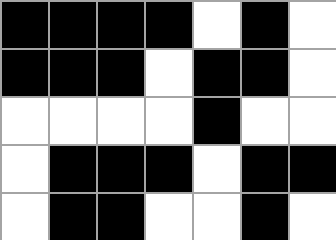[["black", "black", "black", "black", "white", "black", "white"], ["black", "black", "black", "white", "black", "black", "white"], ["white", "white", "white", "white", "black", "white", "white"], ["white", "black", "black", "black", "white", "black", "black"], ["white", "black", "black", "white", "white", "black", "white"]]